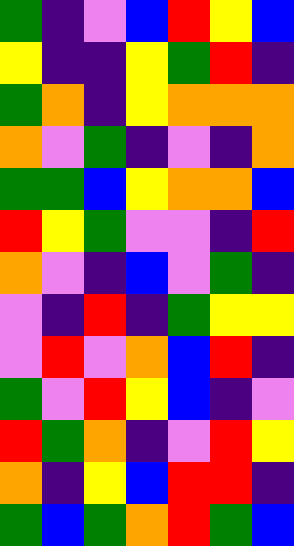[["green", "indigo", "violet", "blue", "red", "yellow", "blue"], ["yellow", "indigo", "indigo", "yellow", "green", "red", "indigo"], ["green", "orange", "indigo", "yellow", "orange", "orange", "orange"], ["orange", "violet", "green", "indigo", "violet", "indigo", "orange"], ["green", "green", "blue", "yellow", "orange", "orange", "blue"], ["red", "yellow", "green", "violet", "violet", "indigo", "red"], ["orange", "violet", "indigo", "blue", "violet", "green", "indigo"], ["violet", "indigo", "red", "indigo", "green", "yellow", "yellow"], ["violet", "red", "violet", "orange", "blue", "red", "indigo"], ["green", "violet", "red", "yellow", "blue", "indigo", "violet"], ["red", "green", "orange", "indigo", "violet", "red", "yellow"], ["orange", "indigo", "yellow", "blue", "red", "red", "indigo"], ["green", "blue", "green", "orange", "red", "green", "blue"]]